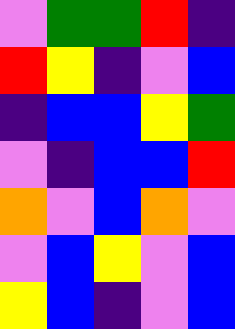[["violet", "green", "green", "red", "indigo"], ["red", "yellow", "indigo", "violet", "blue"], ["indigo", "blue", "blue", "yellow", "green"], ["violet", "indigo", "blue", "blue", "red"], ["orange", "violet", "blue", "orange", "violet"], ["violet", "blue", "yellow", "violet", "blue"], ["yellow", "blue", "indigo", "violet", "blue"]]